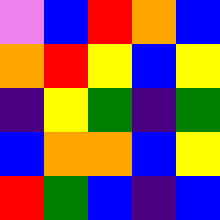[["violet", "blue", "red", "orange", "blue"], ["orange", "red", "yellow", "blue", "yellow"], ["indigo", "yellow", "green", "indigo", "green"], ["blue", "orange", "orange", "blue", "yellow"], ["red", "green", "blue", "indigo", "blue"]]